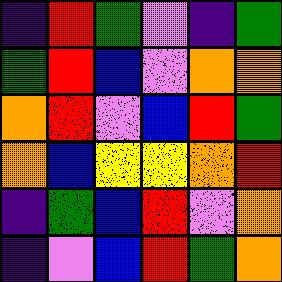[["indigo", "red", "green", "violet", "indigo", "green"], ["green", "red", "blue", "violet", "orange", "orange"], ["orange", "red", "violet", "blue", "red", "green"], ["orange", "blue", "yellow", "yellow", "orange", "red"], ["indigo", "green", "blue", "red", "violet", "orange"], ["indigo", "violet", "blue", "red", "green", "orange"]]